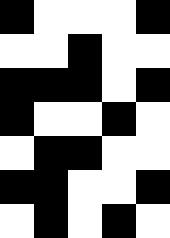[["black", "white", "white", "white", "black"], ["white", "white", "black", "white", "white"], ["black", "black", "black", "white", "black"], ["black", "white", "white", "black", "white"], ["white", "black", "black", "white", "white"], ["black", "black", "white", "white", "black"], ["white", "black", "white", "black", "white"]]